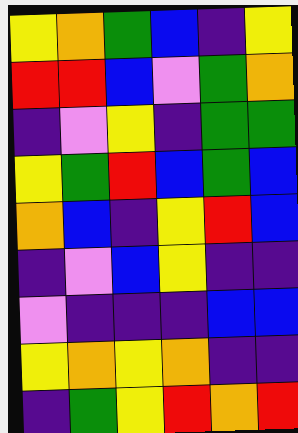[["yellow", "orange", "green", "blue", "indigo", "yellow"], ["red", "red", "blue", "violet", "green", "orange"], ["indigo", "violet", "yellow", "indigo", "green", "green"], ["yellow", "green", "red", "blue", "green", "blue"], ["orange", "blue", "indigo", "yellow", "red", "blue"], ["indigo", "violet", "blue", "yellow", "indigo", "indigo"], ["violet", "indigo", "indigo", "indigo", "blue", "blue"], ["yellow", "orange", "yellow", "orange", "indigo", "indigo"], ["indigo", "green", "yellow", "red", "orange", "red"]]